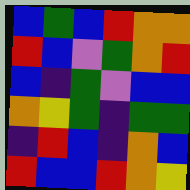[["blue", "green", "blue", "red", "orange", "orange"], ["red", "blue", "violet", "green", "orange", "red"], ["blue", "indigo", "green", "violet", "blue", "blue"], ["orange", "yellow", "green", "indigo", "green", "green"], ["indigo", "red", "blue", "indigo", "orange", "blue"], ["red", "blue", "blue", "red", "orange", "yellow"]]